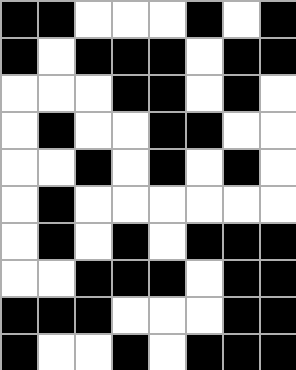[["black", "black", "white", "white", "white", "black", "white", "black"], ["black", "white", "black", "black", "black", "white", "black", "black"], ["white", "white", "white", "black", "black", "white", "black", "white"], ["white", "black", "white", "white", "black", "black", "white", "white"], ["white", "white", "black", "white", "black", "white", "black", "white"], ["white", "black", "white", "white", "white", "white", "white", "white"], ["white", "black", "white", "black", "white", "black", "black", "black"], ["white", "white", "black", "black", "black", "white", "black", "black"], ["black", "black", "black", "white", "white", "white", "black", "black"], ["black", "white", "white", "black", "white", "black", "black", "black"]]